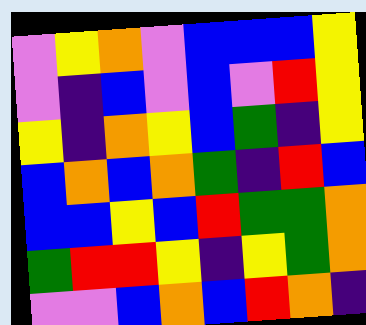[["violet", "yellow", "orange", "violet", "blue", "blue", "blue", "yellow"], ["violet", "indigo", "blue", "violet", "blue", "violet", "red", "yellow"], ["yellow", "indigo", "orange", "yellow", "blue", "green", "indigo", "yellow"], ["blue", "orange", "blue", "orange", "green", "indigo", "red", "blue"], ["blue", "blue", "yellow", "blue", "red", "green", "green", "orange"], ["green", "red", "red", "yellow", "indigo", "yellow", "green", "orange"], ["violet", "violet", "blue", "orange", "blue", "red", "orange", "indigo"]]